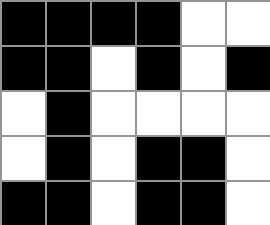[["black", "black", "black", "black", "white", "white"], ["black", "black", "white", "black", "white", "black"], ["white", "black", "white", "white", "white", "white"], ["white", "black", "white", "black", "black", "white"], ["black", "black", "white", "black", "black", "white"]]